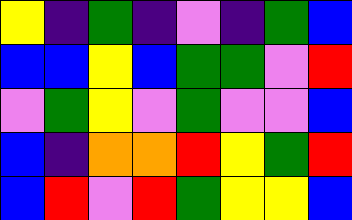[["yellow", "indigo", "green", "indigo", "violet", "indigo", "green", "blue"], ["blue", "blue", "yellow", "blue", "green", "green", "violet", "red"], ["violet", "green", "yellow", "violet", "green", "violet", "violet", "blue"], ["blue", "indigo", "orange", "orange", "red", "yellow", "green", "red"], ["blue", "red", "violet", "red", "green", "yellow", "yellow", "blue"]]